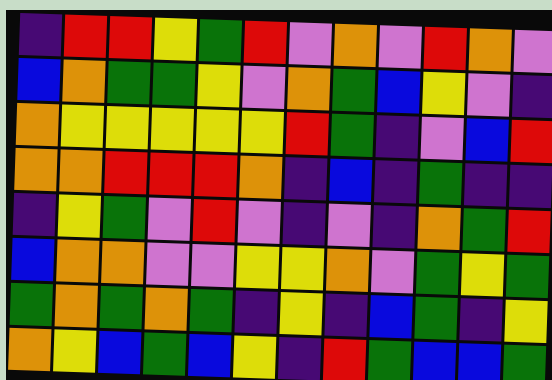[["indigo", "red", "red", "yellow", "green", "red", "violet", "orange", "violet", "red", "orange", "violet"], ["blue", "orange", "green", "green", "yellow", "violet", "orange", "green", "blue", "yellow", "violet", "indigo"], ["orange", "yellow", "yellow", "yellow", "yellow", "yellow", "red", "green", "indigo", "violet", "blue", "red"], ["orange", "orange", "red", "red", "red", "orange", "indigo", "blue", "indigo", "green", "indigo", "indigo"], ["indigo", "yellow", "green", "violet", "red", "violet", "indigo", "violet", "indigo", "orange", "green", "red"], ["blue", "orange", "orange", "violet", "violet", "yellow", "yellow", "orange", "violet", "green", "yellow", "green"], ["green", "orange", "green", "orange", "green", "indigo", "yellow", "indigo", "blue", "green", "indigo", "yellow"], ["orange", "yellow", "blue", "green", "blue", "yellow", "indigo", "red", "green", "blue", "blue", "green"]]